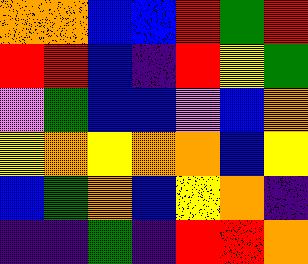[["orange", "orange", "blue", "blue", "red", "green", "red"], ["red", "red", "blue", "indigo", "red", "yellow", "green"], ["violet", "green", "blue", "blue", "violet", "blue", "orange"], ["yellow", "orange", "yellow", "orange", "orange", "blue", "yellow"], ["blue", "green", "orange", "blue", "yellow", "orange", "indigo"], ["indigo", "indigo", "green", "indigo", "red", "red", "orange"]]